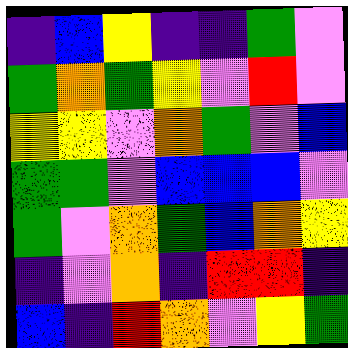[["indigo", "blue", "yellow", "indigo", "indigo", "green", "violet"], ["green", "orange", "green", "yellow", "violet", "red", "violet"], ["yellow", "yellow", "violet", "orange", "green", "violet", "blue"], ["green", "green", "violet", "blue", "blue", "blue", "violet"], ["green", "violet", "orange", "green", "blue", "orange", "yellow"], ["indigo", "violet", "orange", "indigo", "red", "red", "indigo"], ["blue", "indigo", "red", "orange", "violet", "yellow", "green"]]